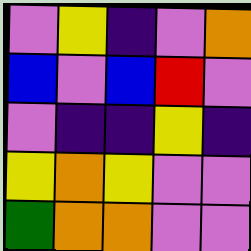[["violet", "yellow", "indigo", "violet", "orange"], ["blue", "violet", "blue", "red", "violet"], ["violet", "indigo", "indigo", "yellow", "indigo"], ["yellow", "orange", "yellow", "violet", "violet"], ["green", "orange", "orange", "violet", "violet"]]